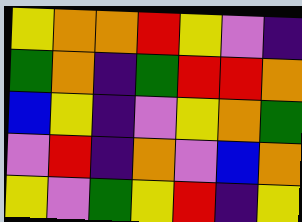[["yellow", "orange", "orange", "red", "yellow", "violet", "indigo"], ["green", "orange", "indigo", "green", "red", "red", "orange"], ["blue", "yellow", "indigo", "violet", "yellow", "orange", "green"], ["violet", "red", "indigo", "orange", "violet", "blue", "orange"], ["yellow", "violet", "green", "yellow", "red", "indigo", "yellow"]]